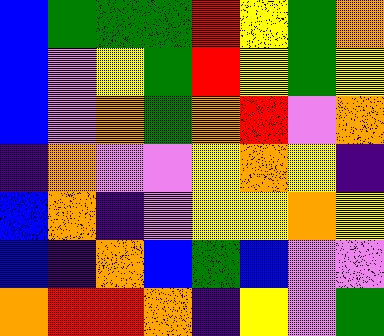[["blue", "green", "green", "green", "red", "yellow", "green", "orange"], ["blue", "violet", "yellow", "green", "red", "yellow", "green", "yellow"], ["blue", "violet", "orange", "green", "orange", "red", "violet", "orange"], ["indigo", "orange", "violet", "violet", "yellow", "orange", "yellow", "indigo"], ["blue", "orange", "indigo", "violet", "yellow", "yellow", "orange", "yellow"], ["blue", "indigo", "orange", "blue", "green", "blue", "violet", "violet"], ["orange", "red", "red", "orange", "indigo", "yellow", "violet", "green"]]